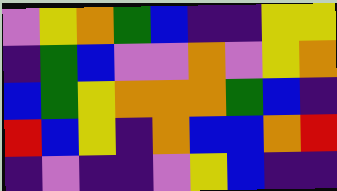[["violet", "yellow", "orange", "green", "blue", "indigo", "indigo", "yellow", "yellow"], ["indigo", "green", "blue", "violet", "violet", "orange", "violet", "yellow", "orange"], ["blue", "green", "yellow", "orange", "orange", "orange", "green", "blue", "indigo"], ["red", "blue", "yellow", "indigo", "orange", "blue", "blue", "orange", "red"], ["indigo", "violet", "indigo", "indigo", "violet", "yellow", "blue", "indigo", "indigo"]]